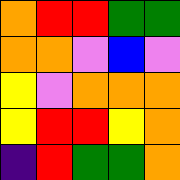[["orange", "red", "red", "green", "green"], ["orange", "orange", "violet", "blue", "violet"], ["yellow", "violet", "orange", "orange", "orange"], ["yellow", "red", "red", "yellow", "orange"], ["indigo", "red", "green", "green", "orange"]]